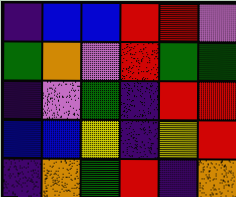[["indigo", "blue", "blue", "red", "red", "violet"], ["green", "orange", "violet", "red", "green", "green"], ["indigo", "violet", "green", "indigo", "red", "red"], ["blue", "blue", "yellow", "indigo", "yellow", "red"], ["indigo", "orange", "green", "red", "indigo", "orange"]]